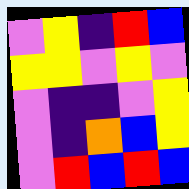[["violet", "yellow", "indigo", "red", "blue"], ["yellow", "yellow", "violet", "yellow", "violet"], ["violet", "indigo", "indigo", "violet", "yellow"], ["violet", "indigo", "orange", "blue", "yellow"], ["violet", "red", "blue", "red", "blue"]]